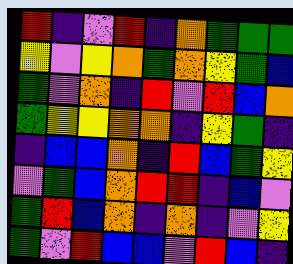[["red", "indigo", "violet", "red", "indigo", "orange", "green", "green", "green"], ["yellow", "violet", "yellow", "orange", "green", "orange", "yellow", "green", "blue"], ["green", "violet", "orange", "indigo", "red", "violet", "red", "blue", "orange"], ["green", "yellow", "yellow", "orange", "orange", "indigo", "yellow", "green", "indigo"], ["indigo", "blue", "blue", "orange", "indigo", "red", "blue", "green", "yellow"], ["violet", "green", "blue", "orange", "red", "red", "indigo", "blue", "violet"], ["green", "red", "blue", "orange", "indigo", "orange", "indigo", "violet", "yellow"], ["green", "violet", "red", "blue", "blue", "violet", "red", "blue", "indigo"]]